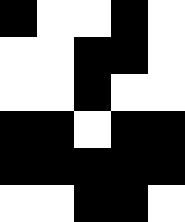[["black", "white", "white", "black", "white"], ["white", "white", "black", "black", "white"], ["white", "white", "black", "white", "white"], ["black", "black", "white", "black", "black"], ["black", "black", "black", "black", "black"], ["white", "white", "black", "black", "white"]]